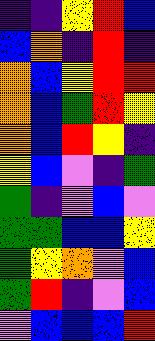[["indigo", "indigo", "yellow", "red", "blue"], ["blue", "orange", "indigo", "red", "indigo"], ["orange", "blue", "yellow", "red", "red"], ["orange", "blue", "green", "red", "yellow"], ["orange", "blue", "red", "yellow", "indigo"], ["yellow", "blue", "violet", "indigo", "green"], ["green", "indigo", "violet", "blue", "violet"], ["green", "green", "blue", "blue", "yellow"], ["green", "yellow", "orange", "violet", "blue"], ["green", "red", "indigo", "violet", "blue"], ["violet", "blue", "blue", "blue", "red"]]